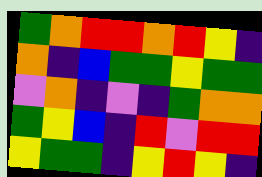[["green", "orange", "red", "red", "orange", "red", "yellow", "indigo"], ["orange", "indigo", "blue", "green", "green", "yellow", "green", "green"], ["violet", "orange", "indigo", "violet", "indigo", "green", "orange", "orange"], ["green", "yellow", "blue", "indigo", "red", "violet", "red", "red"], ["yellow", "green", "green", "indigo", "yellow", "red", "yellow", "indigo"]]